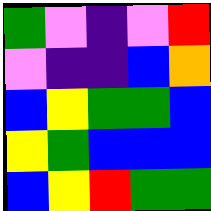[["green", "violet", "indigo", "violet", "red"], ["violet", "indigo", "indigo", "blue", "orange"], ["blue", "yellow", "green", "green", "blue"], ["yellow", "green", "blue", "blue", "blue"], ["blue", "yellow", "red", "green", "green"]]